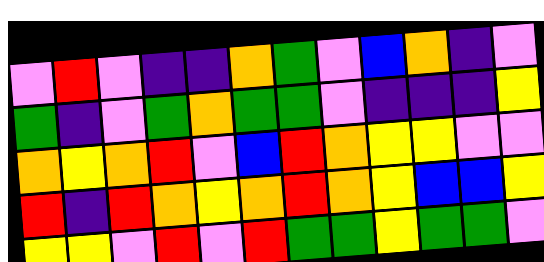[["violet", "red", "violet", "indigo", "indigo", "orange", "green", "violet", "blue", "orange", "indigo", "violet"], ["green", "indigo", "violet", "green", "orange", "green", "green", "violet", "indigo", "indigo", "indigo", "yellow"], ["orange", "yellow", "orange", "red", "violet", "blue", "red", "orange", "yellow", "yellow", "violet", "violet"], ["red", "indigo", "red", "orange", "yellow", "orange", "red", "orange", "yellow", "blue", "blue", "yellow"], ["yellow", "yellow", "violet", "red", "violet", "red", "green", "green", "yellow", "green", "green", "violet"]]